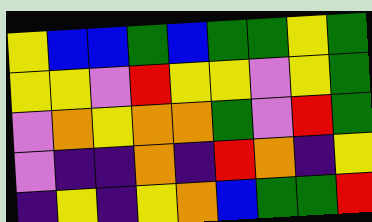[["yellow", "blue", "blue", "green", "blue", "green", "green", "yellow", "green"], ["yellow", "yellow", "violet", "red", "yellow", "yellow", "violet", "yellow", "green"], ["violet", "orange", "yellow", "orange", "orange", "green", "violet", "red", "green"], ["violet", "indigo", "indigo", "orange", "indigo", "red", "orange", "indigo", "yellow"], ["indigo", "yellow", "indigo", "yellow", "orange", "blue", "green", "green", "red"]]